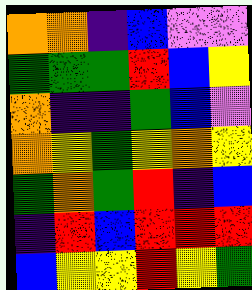[["orange", "orange", "indigo", "blue", "violet", "violet"], ["green", "green", "green", "red", "blue", "yellow"], ["orange", "indigo", "indigo", "green", "blue", "violet"], ["orange", "yellow", "green", "yellow", "orange", "yellow"], ["green", "orange", "green", "red", "indigo", "blue"], ["indigo", "red", "blue", "red", "red", "red"], ["blue", "yellow", "yellow", "red", "yellow", "green"]]